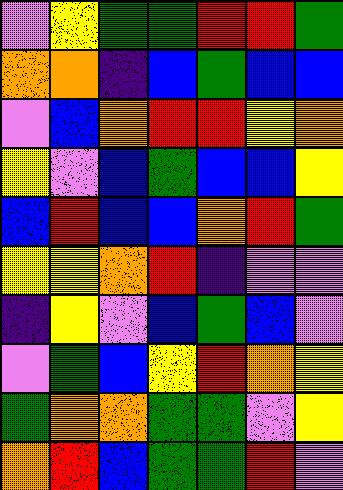[["violet", "yellow", "green", "green", "red", "red", "green"], ["orange", "orange", "indigo", "blue", "green", "blue", "blue"], ["violet", "blue", "orange", "red", "red", "yellow", "orange"], ["yellow", "violet", "blue", "green", "blue", "blue", "yellow"], ["blue", "red", "blue", "blue", "orange", "red", "green"], ["yellow", "yellow", "orange", "red", "indigo", "violet", "violet"], ["indigo", "yellow", "violet", "blue", "green", "blue", "violet"], ["violet", "green", "blue", "yellow", "red", "orange", "yellow"], ["green", "orange", "orange", "green", "green", "violet", "yellow"], ["orange", "red", "blue", "green", "green", "red", "violet"]]